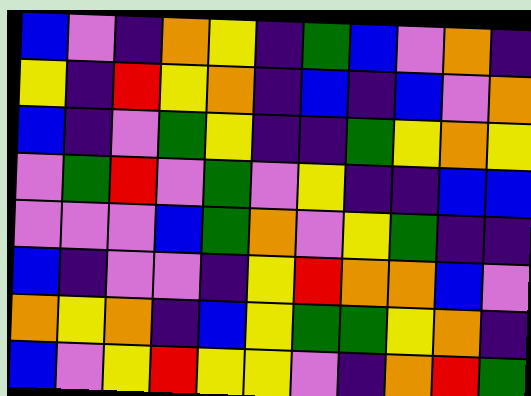[["blue", "violet", "indigo", "orange", "yellow", "indigo", "green", "blue", "violet", "orange", "indigo"], ["yellow", "indigo", "red", "yellow", "orange", "indigo", "blue", "indigo", "blue", "violet", "orange"], ["blue", "indigo", "violet", "green", "yellow", "indigo", "indigo", "green", "yellow", "orange", "yellow"], ["violet", "green", "red", "violet", "green", "violet", "yellow", "indigo", "indigo", "blue", "blue"], ["violet", "violet", "violet", "blue", "green", "orange", "violet", "yellow", "green", "indigo", "indigo"], ["blue", "indigo", "violet", "violet", "indigo", "yellow", "red", "orange", "orange", "blue", "violet"], ["orange", "yellow", "orange", "indigo", "blue", "yellow", "green", "green", "yellow", "orange", "indigo"], ["blue", "violet", "yellow", "red", "yellow", "yellow", "violet", "indigo", "orange", "red", "green"]]